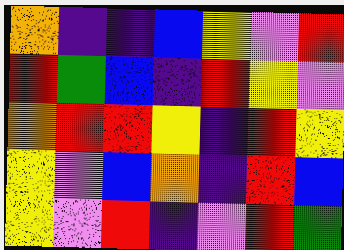[["orange", "indigo", "indigo", "blue", "yellow", "violet", "red"], ["red", "green", "blue", "indigo", "red", "yellow", "violet"], ["orange", "red", "red", "yellow", "indigo", "red", "yellow"], ["yellow", "violet", "blue", "orange", "indigo", "red", "blue"], ["yellow", "violet", "red", "indigo", "violet", "red", "green"]]